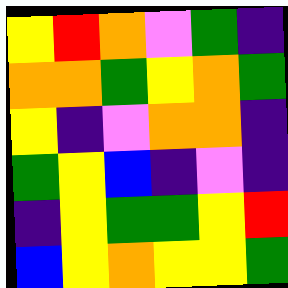[["yellow", "red", "orange", "violet", "green", "indigo"], ["orange", "orange", "green", "yellow", "orange", "green"], ["yellow", "indigo", "violet", "orange", "orange", "indigo"], ["green", "yellow", "blue", "indigo", "violet", "indigo"], ["indigo", "yellow", "green", "green", "yellow", "red"], ["blue", "yellow", "orange", "yellow", "yellow", "green"]]